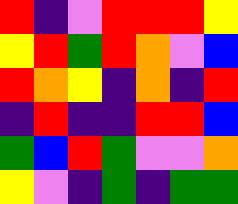[["red", "indigo", "violet", "red", "red", "red", "yellow"], ["yellow", "red", "green", "red", "orange", "violet", "blue"], ["red", "orange", "yellow", "indigo", "orange", "indigo", "red"], ["indigo", "red", "indigo", "indigo", "red", "red", "blue"], ["green", "blue", "red", "green", "violet", "violet", "orange"], ["yellow", "violet", "indigo", "green", "indigo", "green", "green"]]